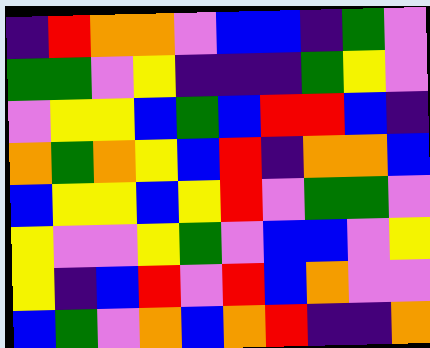[["indigo", "red", "orange", "orange", "violet", "blue", "blue", "indigo", "green", "violet"], ["green", "green", "violet", "yellow", "indigo", "indigo", "indigo", "green", "yellow", "violet"], ["violet", "yellow", "yellow", "blue", "green", "blue", "red", "red", "blue", "indigo"], ["orange", "green", "orange", "yellow", "blue", "red", "indigo", "orange", "orange", "blue"], ["blue", "yellow", "yellow", "blue", "yellow", "red", "violet", "green", "green", "violet"], ["yellow", "violet", "violet", "yellow", "green", "violet", "blue", "blue", "violet", "yellow"], ["yellow", "indigo", "blue", "red", "violet", "red", "blue", "orange", "violet", "violet"], ["blue", "green", "violet", "orange", "blue", "orange", "red", "indigo", "indigo", "orange"]]